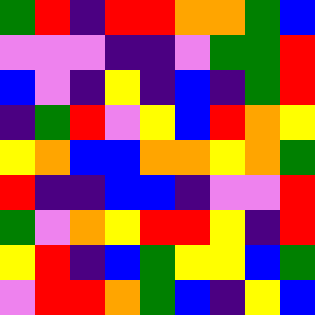[["green", "red", "indigo", "red", "red", "orange", "orange", "green", "blue"], ["violet", "violet", "violet", "indigo", "indigo", "violet", "green", "green", "red"], ["blue", "violet", "indigo", "yellow", "indigo", "blue", "indigo", "green", "red"], ["indigo", "green", "red", "violet", "yellow", "blue", "red", "orange", "yellow"], ["yellow", "orange", "blue", "blue", "orange", "orange", "yellow", "orange", "green"], ["red", "indigo", "indigo", "blue", "blue", "indigo", "violet", "violet", "red"], ["green", "violet", "orange", "yellow", "red", "red", "yellow", "indigo", "red"], ["yellow", "red", "indigo", "blue", "green", "yellow", "yellow", "blue", "green"], ["violet", "red", "red", "orange", "green", "blue", "indigo", "yellow", "blue"]]